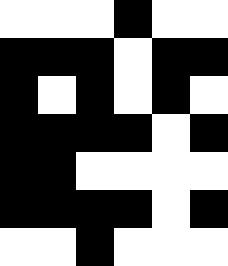[["white", "white", "white", "black", "white", "white"], ["black", "black", "black", "white", "black", "black"], ["black", "white", "black", "white", "black", "white"], ["black", "black", "black", "black", "white", "black"], ["black", "black", "white", "white", "white", "white"], ["black", "black", "black", "black", "white", "black"], ["white", "white", "black", "white", "white", "white"]]